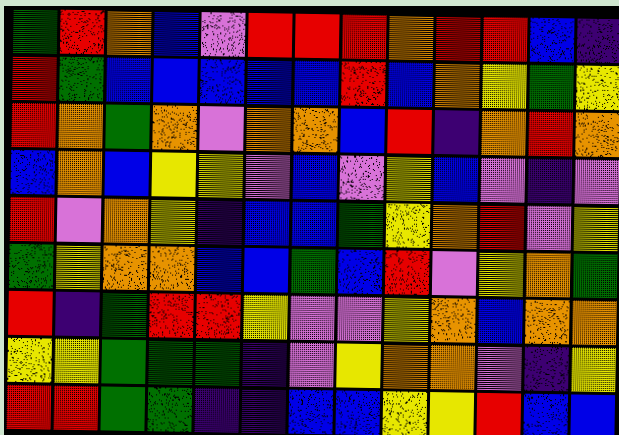[["green", "red", "orange", "blue", "violet", "red", "red", "red", "orange", "red", "red", "blue", "indigo"], ["red", "green", "blue", "blue", "blue", "blue", "blue", "red", "blue", "orange", "yellow", "green", "yellow"], ["red", "orange", "green", "orange", "violet", "orange", "orange", "blue", "red", "indigo", "orange", "red", "orange"], ["blue", "orange", "blue", "yellow", "yellow", "violet", "blue", "violet", "yellow", "blue", "violet", "indigo", "violet"], ["red", "violet", "orange", "yellow", "indigo", "blue", "blue", "green", "yellow", "orange", "red", "violet", "yellow"], ["green", "yellow", "orange", "orange", "blue", "blue", "green", "blue", "red", "violet", "yellow", "orange", "green"], ["red", "indigo", "green", "red", "red", "yellow", "violet", "violet", "yellow", "orange", "blue", "orange", "orange"], ["yellow", "yellow", "green", "green", "green", "indigo", "violet", "yellow", "orange", "orange", "violet", "indigo", "yellow"], ["red", "red", "green", "green", "indigo", "indigo", "blue", "blue", "yellow", "yellow", "red", "blue", "blue"]]